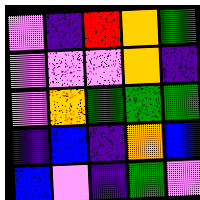[["violet", "indigo", "red", "orange", "green"], ["violet", "violet", "violet", "orange", "indigo"], ["violet", "orange", "green", "green", "green"], ["indigo", "blue", "indigo", "orange", "blue"], ["blue", "violet", "indigo", "green", "violet"]]